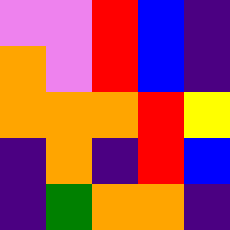[["violet", "violet", "red", "blue", "indigo"], ["orange", "violet", "red", "blue", "indigo"], ["orange", "orange", "orange", "red", "yellow"], ["indigo", "orange", "indigo", "red", "blue"], ["indigo", "green", "orange", "orange", "indigo"]]